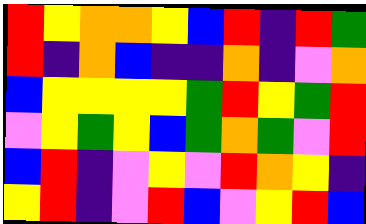[["red", "yellow", "orange", "orange", "yellow", "blue", "red", "indigo", "red", "green"], ["red", "indigo", "orange", "blue", "indigo", "indigo", "orange", "indigo", "violet", "orange"], ["blue", "yellow", "yellow", "yellow", "yellow", "green", "red", "yellow", "green", "red"], ["violet", "yellow", "green", "yellow", "blue", "green", "orange", "green", "violet", "red"], ["blue", "red", "indigo", "violet", "yellow", "violet", "red", "orange", "yellow", "indigo"], ["yellow", "red", "indigo", "violet", "red", "blue", "violet", "yellow", "red", "blue"]]